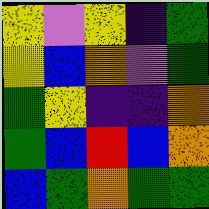[["yellow", "violet", "yellow", "indigo", "green"], ["yellow", "blue", "orange", "violet", "green"], ["green", "yellow", "indigo", "indigo", "orange"], ["green", "blue", "red", "blue", "orange"], ["blue", "green", "orange", "green", "green"]]